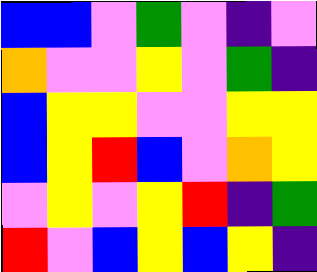[["blue", "blue", "violet", "green", "violet", "indigo", "violet"], ["orange", "violet", "violet", "yellow", "violet", "green", "indigo"], ["blue", "yellow", "yellow", "violet", "violet", "yellow", "yellow"], ["blue", "yellow", "red", "blue", "violet", "orange", "yellow"], ["violet", "yellow", "violet", "yellow", "red", "indigo", "green"], ["red", "violet", "blue", "yellow", "blue", "yellow", "indigo"]]